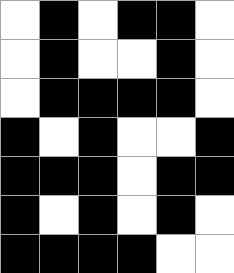[["white", "black", "white", "black", "black", "white"], ["white", "black", "white", "white", "black", "white"], ["white", "black", "black", "black", "black", "white"], ["black", "white", "black", "white", "white", "black"], ["black", "black", "black", "white", "black", "black"], ["black", "white", "black", "white", "black", "white"], ["black", "black", "black", "black", "white", "white"]]